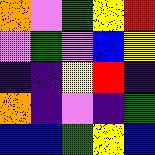[["orange", "violet", "green", "yellow", "red"], ["violet", "green", "violet", "blue", "yellow"], ["indigo", "indigo", "yellow", "red", "indigo"], ["orange", "indigo", "violet", "indigo", "green"], ["blue", "blue", "green", "yellow", "blue"]]